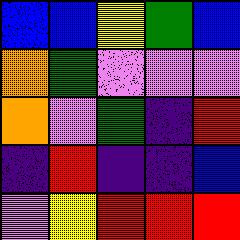[["blue", "blue", "yellow", "green", "blue"], ["orange", "green", "violet", "violet", "violet"], ["orange", "violet", "green", "indigo", "red"], ["indigo", "red", "indigo", "indigo", "blue"], ["violet", "yellow", "red", "red", "red"]]